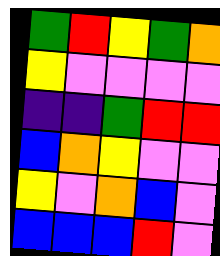[["green", "red", "yellow", "green", "orange"], ["yellow", "violet", "violet", "violet", "violet"], ["indigo", "indigo", "green", "red", "red"], ["blue", "orange", "yellow", "violet", "violet"], ["yellow", "violet", "orange", "blue", "violet"], ["blue", "blue", "blue", "red", "violet"]]